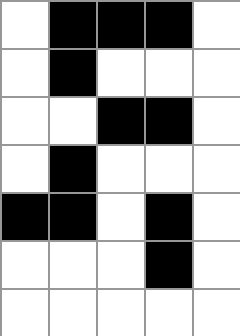[["white", "black", "black", "black", "white"], ["white", "black", "white", "white", "white"], ["white", "white", "black", "black", "white"], ["white", "black", "white", "white", "white"], ["black", "black", "white", "black", "white"], ["white", "white", "white", "black", "white"], ["white", "white", "white", "white", "white"]]